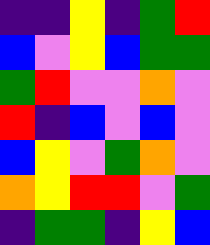[["indigo", "indigo", "yellow", "indigo", "green", "red"], ["blue", "violet", "yellow", "blue", "green", "green"], ["green", "red", "violet", "violet", "orange", "violet"], ["red", "indigo", "blue", "violet", "blue", "violet"], ["blue", "yellow", "violet", "green", "orange", "violet"], ["orange", "yellow", "red", "red", "violet", "green"], ["indigo", "green", "green", "indigo", "yellow", "blue"]]